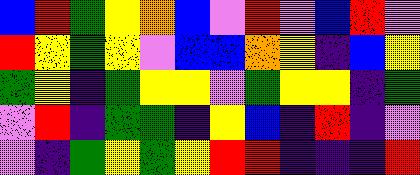[["blue", "red", "green", "yellow", "orange", "blue", "violet", "red", "violet", "blue", "red", "violet"], ["red", "yellow", "green", "yellow", "violet", "blue", "blue", "orange", "yellow", "indigo", "blue", "yellow"], ["green", "yellow", "indigo", "green", "yellow", "yellow", "violet", "green", "yellow", "yellow", "indigo", "green"], ["violet", "red", "indigo", "green", "green", "indigo", "yellow", "blue", "indigo", "red", "indigo", "violet"], ["violet", "indigo", "green", "yellow", "green", "yellow", "red", "red", "indigo", "indigo", "indigo", "red"]]